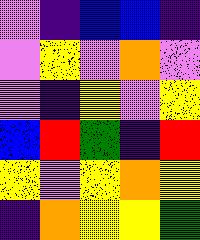[["violet", "indigo", "blue", "blue", "indigo"], ["violet", "yellow", "violet", "orange", "violet"], ["violet", "indigo", "yellow", "violet", "yellow"], ["blue", "red", "green", "indigo", "red"], ["yellow", "violet", "yellow", "orange", "yellow"], ["indigo", "orange", "yellow", "yellow", "green"]]